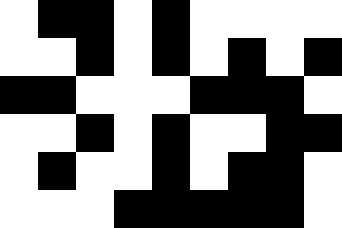[["white", "black", "black", "white", "black", "white", "white", "white", "white"], ["white", "white", "black", "white", "black", "white", "black", "white", "black"], ["black", "black", "white", "white", "white", "black", "black", "black", "white"], ["white", "white", "black", "white", "black", "white", "white", "black", "black"], ["white", "black", "white", "white", "black", "white", "black", "black", "white"], ["white", "white", "white", "black", "black", "black", "black", "black", "white"]]